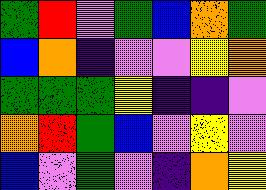[["green", "red", "violet", "green", "blue", "orange", "green"], ["blue", "orange", "indigo", "violet", "violet", "yellow", "orange"], ["green", "green", "green", "yellow", "indigo", "indigo", "violet"], ["orange", "red", "green", "blue", "violet", "yellow", "violet"], ["blue", "violet", "green", "violet", "indigo", "orange", "yellow"]]